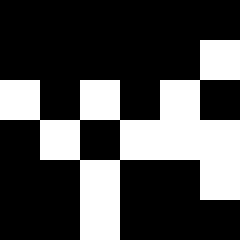[["black", "black", "black", "black", "black", "black"], ["black", "black", "black", "black", "black", "white"], ["white", "black", "white", "black", "white", "black"], ["black", "white", "black", "white", "white", "white"], ["black", "black", "white", "black", "black", "white"], ["black", "black", "white", "black", "black", "black"]]